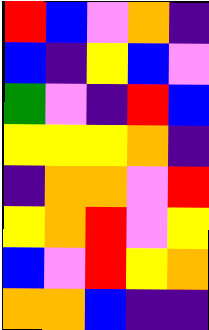[["red", "blue", "violet", "orange", "indigo"], ["blue", "indigo", "yellow", "blue", "violet"], ["green", "violet", "indigo", "red", "blue"], ["yellow", "yellow", "yellow", "orange", "indigo"], ["indigo", "orange", "orange", "violet", "red"], ["yellow", "orange", "red", "violet", "yellow"], ["blue", "violet", "red", "yellow", "orange"], ["orange", "orange", "blue", "indigo", "indigo"]]